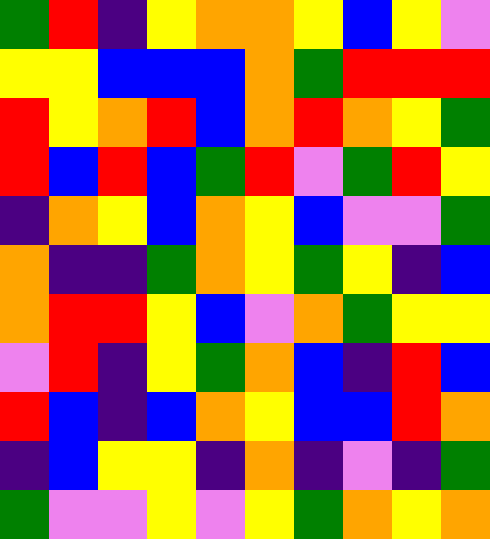[["green", "red", "indigo", "yellow", "orange", "orange", "yellow", "blue", "yellow", "violet"], ["yellow", "yellow", "blue", "blue", "blue", "orange", "green", "red", "red", "red"], ["red", "yellow", "orange", "red", "blue", "orange", "red", "orange", "yellow", "green"], ["red", "blue", "red", "blue", "green", "red", "violet", "green", "red", "yellow"], ["indigo", "orange", "yellow", "blue", "orange", "yellow", "blue", "violet", "violet", "green"], ["orange", "indigo", "indigo", "green", "orange", "yellow", "green", "yellow", "indigo", "blue"], ["orange", "red", "red", "yellow", "blue", "violet", "orange", "green", "yellow", "yellow"], ["violet", "red", "indigo", "yellow", "green", "orange", "blue", "indigo", "red", "blue"], ["red", "blue", "indigo", "blue", "orange", "yellow", "blue", "blue", "red", "orange"], ["indigo", "blue", "yellow", "yellow", "indigo", "orange", "indigo", "violet", "indigo", "green"], ["green", "violet", "violet", "yellow", "violet", "yellow", "green", "orange", "yellow", "orange"]]